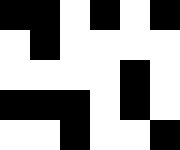[["black", "black", "white", "black", "white", "black"], ["white", "black", "white", "white", "white", "white"], ["white", "white", "white", "white", "black", "white"], ["black", "black", "black", "white", "black", "white"], ["white", "white", "black", "white", "white", "black"]]